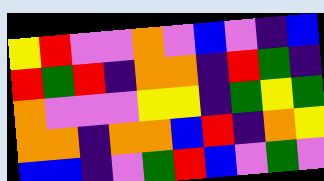[["yellow", "red", "violet", "violet", "orange", "violet", "blue", "violet", "indigo", "blue"], ["red", "green", "red", "indigo", "orange", "orange", "indigo", "red", "green", "indigo"], ["orange", "violet", "violet", "violet", "yellow", "yellow", "indigo", "green", "yellow", "green"], ["orange", "orange", "indigo", "orange", "orange", "blue", "red", "indigo", "orange", "yellow"], ["blue", "blue", "indigo", "violet", "green", "red", "blue", "violet", "green", "violet"]]